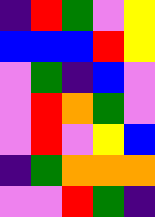[["indigo", "red", "green", "violet", "yellow"], ["blue", "blue", "blue", "red", "yellow"], ["violet", "green", "indigo", "blue", "violet"], ["violet", "red", "orange", "green", "violet"], ["violet", "red", "violet", "yellow", "blue"], ["indigo", "green", "orange", "orange", "orange"], ["violet", "violet", "red", "green", "indigo"]]